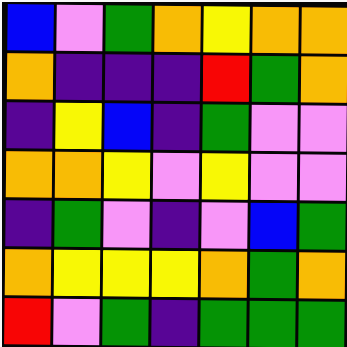[["blue", "violet", "green", "orange", "yellow", "orange", "orange"], ["orange", "indigo", "indigo", "indigo", "red", "green", "orange"], ["indigo", "yellow", "blue", "indigo", "green", "violet", "violet"], ["orange", "orange", "yellow", "violet", "yellow", "violet", "violet"], ["indigo", "green", "violet", "indigo", "violet", "blue", "green"], ["orange", "yellow", "yellow", "yellow", "orange", "green", "orange"], ["red", "violet", "green", "indigo", "green", "green", "green"]]